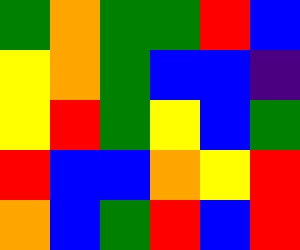[["green", "orange", "green", "green", "red", "blue"], ["yellow", "orange", "green", "blue", "blue", "indigo"], ["yellow", "red", "green", "yellow", "blue", "green"], ["red", "blue", "blue", "orange", "yellow", "red"], ["orange", "blue", "green", "red", "blue", "red"]]